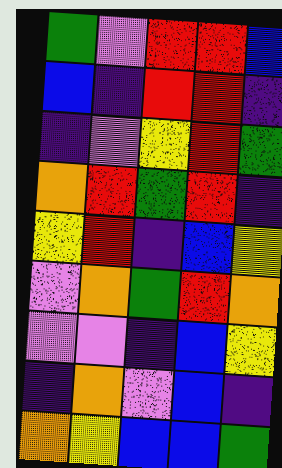[["green", "violet", "red", "red", "blue"], ["blue", "indigo", "red", "red", "indigo"], ["indigo", "violet", "yellow", "red", "green"], ["orange", "red", "green", "red", "indigo"], ["yellow", "red", "indigo", "blue", "yellow"], ["violet", "orange", "green", "red", "orange"], ["violet", "violet", "indigo", "blue", "yellow"], ["indigo", "orange", "violet", "blue", "indigo"], ["orange", "yellow", "blue", "blue", "green"]]